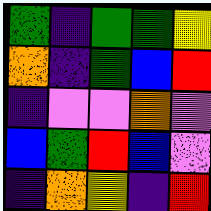[["green", "indigo", "green", "green", "yellow"], ["orange", "indigo", "green", "blue", "red"], ["indigo", "violet", "violet", "orange", "violet"], ["blue", "green", "red", "blue", "violet"], ["indigo", "orange", "yellow", "indigo", "red"]]